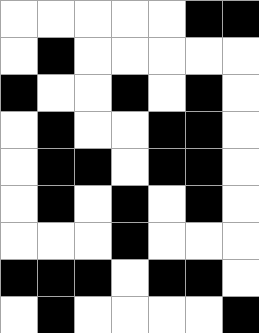[["white", "white", "white", "white", "white", "black", "black"], ["white", "black", "white", "white", "white", "white", "white"], ["black", "white", "white", "black", "white", "black", "white"], ["white", "black", "white", "white", "black", "black", "white"], ["white", "black", "black", "white", "black", "black", "white"], ["white", "black", "white", "black", "white", "black", "white"], ["white", "white", "white", "black", "white", "white", "white"], ["black", "black", "black", "white", "black", "black", "white"], ["white", "black", "white", "white", "white", "white", "black"]]